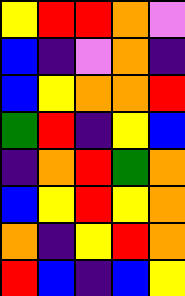[["yellow", "red", "red", "orange", "violet"], ["blue", "indigo", "violet", "orange", "indigo"], ["blue", "yellow", "orange", "orange", "red"], ["green", "red", "indigo", "yellow", "blue"], ["indigo", "orange", "red", "green", "orange"], ["blue", "yellow", "red", "yellow", "orange"], ["orange", "indigo", "yellow", "red", "orange"], ["red", "blue", "indigo", "blue", "yellow"]]